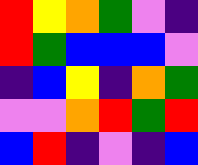[["red", "yellow", "orange", "green", "violet", "indigo"], ["red", "green", "blue", "blue", "blue", "violet"], ["indigo", "blue", "yellow", "indigo", "orange", "green"], ["violet", "violet", "orange", "red", "green", "red"], ["blue", "red", "indigo", "violet", "indigo", "blue"]]